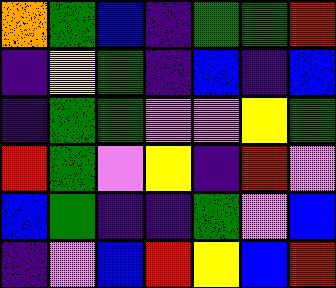[["orange", "green", "blue", "indigo", "green", "green", "red"], ["indigo", "yellow", "green", "indigo", "blue", "indigo", "blue"], ["indigo", "green", "green", "violet", "violet", "yellow", "green"], ["red", "green", "violet", "yellow", "indigo", "red", "violet"], ["blue", "green", "indigo", "indigo", "green", "violet", "blue"], ["indigo", "violet", "blue", "red", "yellow", "blue", "red"]]